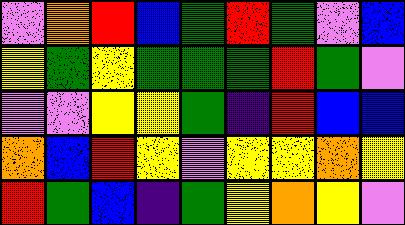[["violet", "orange", "red", "blue", "green", "red", "green", "violet", "blue"], ["yellow", "green", "yellow", "green", "green", "green", "red", "green", "violet"], ["violet", "violet", "yellow", "yellow", "green", "indigo", "red", "blue", "blue"], ["orange", "blue", "red", "yellow", "violet", "yellow", "yellow", "orange", "yellow"], ["red", "green", "blue", "indigo", "green", "yellow", "orange", "yellow", "violet"]]